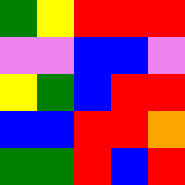[["green", "yellow", "red", "red", "red"], ["violet", "violet", "blue", "blue", "violet"], ["yellow", "green", "blue", "red", "red"], ["blue", "blue", "red", "red", "orange"], ["green", "green", "red", "blue", "red"]]